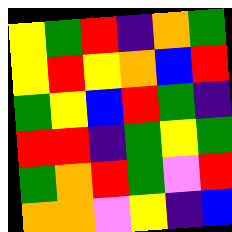[["yellow", "green", "red", "indigo", "orange", "green"], ["yellow", "red", "yellow", "orange", "blue", "red"], ["green", "yellow", "blue", "red", "green", "indigo"], ["red", "red", "indigo", "green", "yellow", "green"], ["green", "orange", "red", "green", "violet", "red"], ["orange", "orange", "violet", "yellow", "indigo", "blue"]]